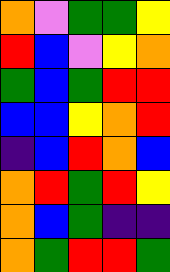[["orange", "violet", "green", "green", "yellow"], ["red", "blue", "violet", "yellow", "orange"], ["green", "blue", "green", "red", "red"], ["blue", "blue", "yellow", "orange", "red"], ["indigo", "blue", "red", "orange", "blue"], ["orange", "red", "green", "red", "yellow"], ["orange", "blue", "green", "indigo", "indigo"], ["orange", "green", "red", "red", "green"]]